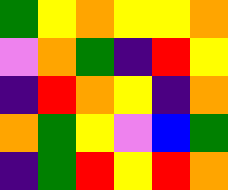[["green", "yellow", "orange", "yellow", "yellow", "orange"], ["violet", "orange", "green", "indigo", "red", "yellow"], ["indigo", "red", "orange", "yellow", "indigo", "orange"], ["orange", "green", "yellow", "violet", "blue", "green"], ["indigo", "green", "red", "yellow", "red", "orange"]]